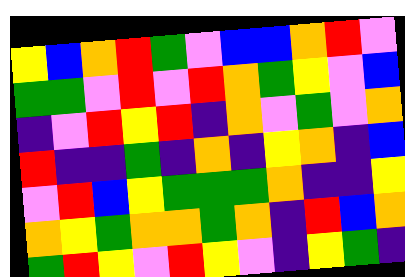[["yellow", "blue", "orange", "red", "green", "violet", "blue", "blue", "orange", "red", "violet"], ["green", "green", "violet", "red", "violet", "red", "orange", "green", "yellow", "violet", "blue"], ["indigo", "violet", "red", "yellow", "red", "indigo", "orange", "violet", "green", "violet", "orange"], ["red", "indigo", "indigo", "green", "indigo", "orange", "indigo", "yellow", "orange", "indigo", "blue"], ["violet", "red", "blue", "yellow", "green", "green", "green", "orange", "indigo", "indigo", "yellow"], ["orange", "yellow", "green", "orange", "orange", "green", "orange", "indigo", "red", "blue", "orange"], ["green", "red", "yellow", "violet", "red", "yellow", "violet", "indigo", "yellow", "green", "indigo"]]